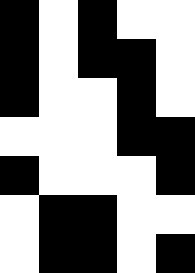[["black", "white", "black", "white", "white"], ["black", "white", "black", "black", "white"], ["black", "white", "white", "black", "white"], ["white", "white", "white", "black", "black"], ["black", "white", "white", "white", "black"], ["white", "black", "black", "white", "white"], ["white", "black", "black", "white", "black"]]